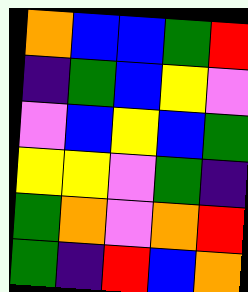[["orange", "blue", "blue", "green", "red"], ["indigo", "green", "blue", "yellow", "violet"], ["violet", "blue", "yellow", "blue", "green"], ["yellow", "yellow", "violet", "green", "indigo"], ["green", "orange", "violet", "orange", "red"], ["green", "indigo", "red", "blue", "orange"]]